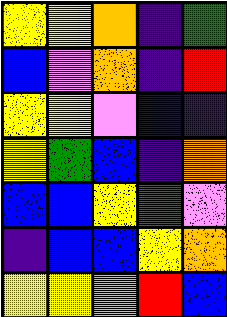[["yellow", "yellow", "orange", "indigo", "green"], ["blue", "violet", "orange", "indigo", "red"], ["yellow", "yellow", "violet", "blue", "indigo"], ["yellow", "green", "blue", "indigo", "orange"], ["blue", "blue", "yellow", "green", "violet"], ["indigo", "blue", "blue", "yellow", "orange"], ["yellow", "yellow", "orange", "red", "blue"]]